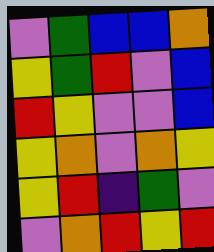[["violet", "green", "blue", "blue", "orange"], ["yellow", "green", "red", "violet", "blue"], ["red", "yellow", "violet", "violet", "blue"], ["yellow", "orange", "violet", "orange", "yellow"], ["yellow", "red", "indigo", "green", "violet"], ["violet", "orange", "red", "yellow", "red"]]